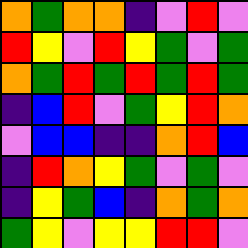[["orange", "green", "orange", "orange", "indigo", "violet", "red", "violet"], ["red", "yellow", "violet", "red", "yellow", "green", "violet", "green"], ["orange", "green", "red", "green", "red", "green", "red", "green"], ["indigo", "blue", "red", "violet", "green", "yellow", "red", "orange"], ["violet", "blue", "blue", "indigo", "indigo", "orange", "red", "blue"], ["indigo", "red", "orange", "yellow", "green", "violet", "green", "violet"], ["indigo", "yellow", "green", "blue", "indigo", "orange", "green", "orange"], ["green", "yellow", "violet", "yellow", "yellow", "red", "red", "violet"]]